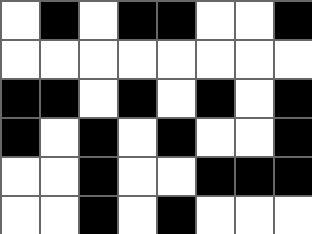[["white", "black", "white", "black", "black", "white", "white", "black"], ["white", "white", "white", "white", "white", "white", "white", "white"], ["black", "black", "white", "black", "white", "black", "white", "black"], ["black", "white", "black", "white", "black", "white", "white", "black"], ["white", "white", "black", "white", "white", "black", "black", "black"], ["white", "white", "black", "white", "black", "white", "white", "white"]]